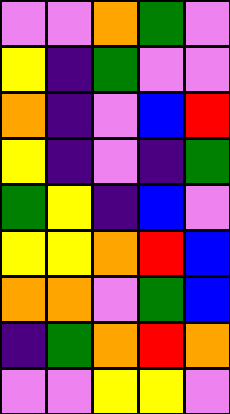[["violet", "violet", "orange", "green", "violet"], ["yellow", "indigo", "green", "violet", "violet"], ["orange", "indigo", "violet", "blue", "red"], ["yellow", "indigo", "violet", "indigo", "green"], ["green", "yellow", "indigo", "blue", "violet"], ["yellow", "yellow", "orange", "red", "blue"], ["orange", "orange", "violet", "green", "blue"], ["indigo", "green", "orange", "red", "orange"], ["violet", "violet", "yellow", "yellow", "violet"]]